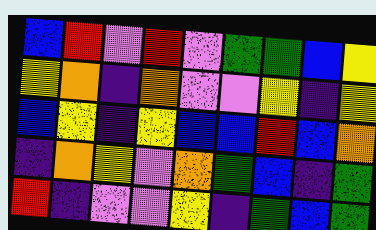[["blue", "red", "violet", "red", "violet", "green", "green", "blue", "yellow"], ["yellow", "orange", "indigo", "orange", "violet", "violet", "yellow", "indigo", "yellow"], ["blue", "yellow", "indigo", "yellow", "blue", "blue", "red", "blue", "orange"], ["indigo", "orange", "yellow", "violet", "orange", "green", "blue", "indigo", "green"], ["red", "indigo", "violet", "violet", "yellow", "indigo", "green", "blue", "green"]]